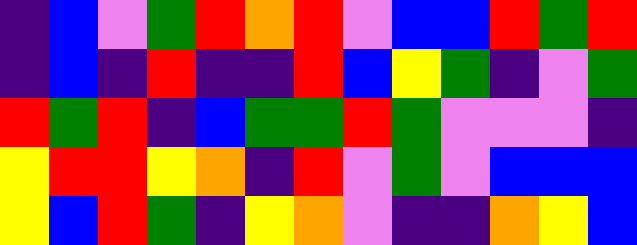[["indigo", "blue", "violet", "green", "red", "orange", "red", "violet", "blue", "blue", "red", "green", "red"], ["indigo", "blue", "indigo", "red", "indigo", "indigo", "red", "blue", "yellow", "green", "indigo", "violet", "green"], ["red", "green", "red", "indigo", "blue", "green", "green", "red", "green", "violet", "violet", "violet", "indigo"], ["yellow", "red", "red", "yellow", "orange", "indigo", "red", "violet", "green", "violet", "blue", "blue", "blue"], ["yellow", "blue", "red", "green", "indigo", "yellow", "orange", "violet", "indigo", "indigo", "orange", "yellow", "blue"]]